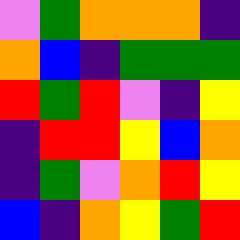[["violet", "green", "orange", "orange", "orange", "indigo"], ["orange", "blue", "indigo", "green", "green", "green"], ["red", "green", "red", "violet", "indigo", "yellow"], ["indigo", "red", "red", "yellow", "blue", "orange"], ["indigo", "green", "violet", "orange", "red", "yellow"], ["blue", "indigo", "orange", "yellow", "green", "red"]]